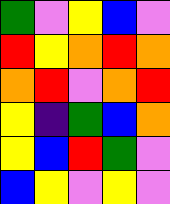[["green", "violet", "yellow", "blue", "violet"], ["red", "yellow", "orange", "red", "orange"], ["orange", "red", "violet", "orange", "red"], ["yellow", "indigo", "green", "blue", "orange"], ["yellow", "blue", "red", "green", "violet"], ["blue", "yellow", "violet", "yellow", "violet"]]